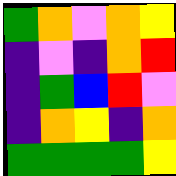[["green", "orange", "violet", "orange", "yellow"], ["indigo", "violet", "indigo", "orange", "red"], ["indigo", "green", "blue", "red", "violet"], ["indigo", "orange", "yellow", "indigo", "orange"], ["green", "green", "green", "green", "yellow"]]